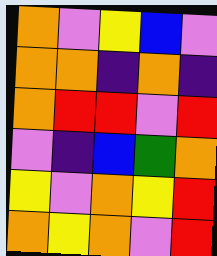[["orange", "violet", "yellow", "blue", "violet"], ["orange", "orange", "indigo", "orange", "indigo"], ["orange", "red", "red", "violet", "red"], ["violet", "indigo", "blue", "green", "orange"], ["yellow", "violet", "orange", "yellow", "red"], ["orange", "yellow", "orange", "violet", "red"]]